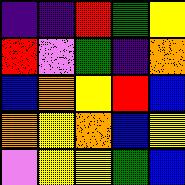[["indigo", "indigo", "red", "green", "yellow"], ["red", "violet", "green", "indigo", "orange"], ["blue", "orange", "yellow", "red", "blue"], ["orange", "yellow", "orange", "blue", "yellow"], ["violet", "yellow", "yellow", "green", "blue"]]